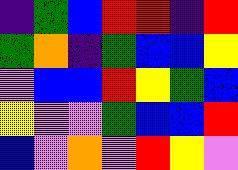[["indigo", "green", "blue", "red", "red", "indigo", "red"], ["green", "orange", "indigo", "green", "blue", "blue", "yellow"], ["violet", "blue", "blue", "red", "yellow", "green", "blue"], ["yellow", "violet", "violet", "green", "blue", "blue", "red"], ["blue", "violet", "orange", "violet", "red", "yellow", "violet"]]